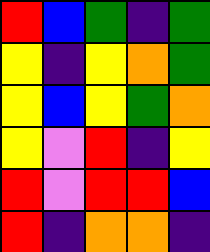[["red", "blue", "green", "indigo", "green"], ["yellow", "indigo", "yellow", "orange", "green"], ["yellow", "blue", "yellow", "green", "orange"], ["yellow", "violet", "red", "indigo", "yellow"], ["red", "violet", "red", "red", "blue"], ["red", "indigo", "orange", "orange", "indigo"]]